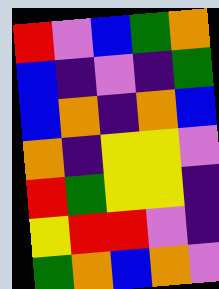[["red", "violet", "blue", "green", "orange"], ["blue", "indigo", "violet", "indigo", "green"], ["blue", "orange", "indigo", "orange", "blue"], ["orange", "indigo", "yellow", "yellow", "violet"], ["red", "green", "yellow", "yellow", "indigo"], ["yellow", "red", "red", "violet", "indigo"], ["green", "orange", "blue", "orange", "violet"]]